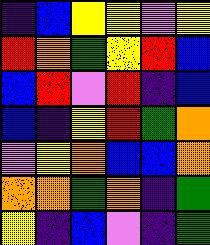[["indigo", "blue", "yellow", "yellow", "violet", "yellow"], ["red", "orange", "green", "yellow", "red", "blue"], ["blue", "red", "violet", "red", "indigo", "blue"], ["blue", "indigo", "yellow", "red", "green", "orange"], ["violet", "yellow", "orange", "blue", "blue", "orange"], ["orange", "orange", "green", "orange", "indigo", "green"], ["yellow", "indigo", "blue", "violet", "indigo", "green"]]